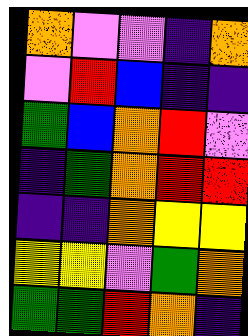[["orange", "violet", "violet", "indigo", "orange"], ["violet", "red", "blue", "indigo", "indigo"], ["green", "blue", "orange", "red", "violet"], ["indigo", "green", "orange", "red", "red"], ["indigo", "indigo", "orange", "yellow", "yellow"], ["yellow", "yellow", "violet", "green", "orange"], ["green", "green", "red", "orange", "indigo"]]